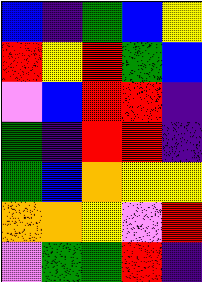[["blue", "indigo", "green", "blue", "yellow"], ["red", "yellow", "red", "green", "blue"], ["violet", "blue", "red", "red", "indigo"], ["green", "indigo", "red", "red", "indigo"], ["green", "blue", "orange", "yellow", "yellow"], ["orange", "orange", "yellow", "violet", "red"], ["violet", "green", "green", "red", "indigo"]]